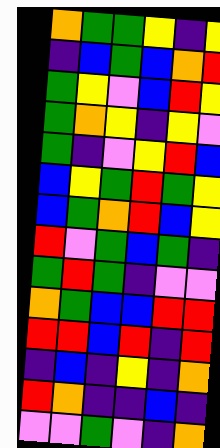[["orange", "green", "green", "yellow", "indigo", "yellow"], ["indigo", "blue", "green", "blue", "orange", "red"], ["green", "yellow", "violet", "blue", "red", "yellow"], ["green", "orange", "yellow", "indigo", "yellow", "violet"], ["green", "indigo", "violet", "yellow", "red", "blue"], ["blue", "yellow", "green", "red", "green", "yellow"], ["blue", "green", "orange", "red", "blue", "yellow"], ["red", "violet", "green", "blue", "green", "indigo"], ["green", "red", "green", "indigo", "violet", "violet"], ["orange", "green", "blue", "blue", "red", "red"], ["red", "red", "blue", "red", "indigo", "red"], ["indigo", "blue", "indigo", "yellow", "indigo", "orange"], ["red", "orange", "indigo", "indigo", "blue", "indigo"], ["violet", "violet", "green", "violet", "indigo", "orange"]]